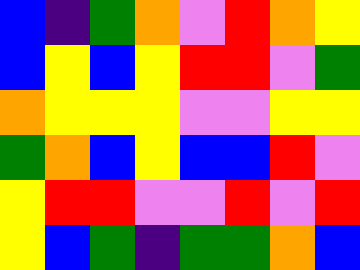[["blue", "indigo", "green", "orange", "violet", "red", "orange", "yellow"], ["blue", "yellow", "blue", "yellow", "red", "red", "violet", "green"], ["orange", "yellow", "yellow", "yellow", "violet", "violet", "yellow", "yellow"], ["green", "orange", "blue", "yellow", "blue", "blue", "red", "violet"], ["yellow", "red", "red", "violet", "violet", "red", "violet", "red"], ["yellow", "blue", "green", "indigo", "green", "green", "orange", "blue"]]